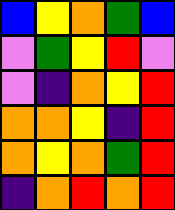[["blue", "yellow", "orange", "green", "blue"], ["violet", "green", "yellow", "red", "violet"], ["violet", "indigo", "orange", "yellow", "red"], ["orange", "orange", "yellow", "indigo", "red"], ["orange", "yellow", "orange", "green", "red"], ["indigo", "orange", "red", "orange", "red"]]